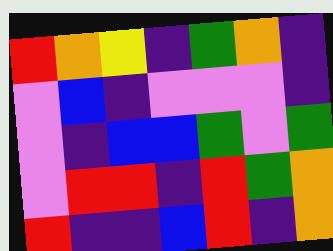[["red", "orange", "yellow", "indigo", "green", "orange", "indigo"], ["violet", "blue", "indigo", "violet", "violet", "violet", "indigo"], ["violet", "indigo", "blue", "blue", "green", "violet", "green"], ["violet", "red", "red", "indigo", "red", "green", "orange"], ["red", "indigo", "indigo", "blue", "red", "indigo", "orange"]]